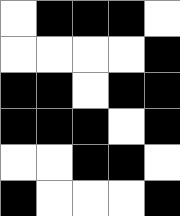[["white", "black", "black", "black", "white"], ["white", "white", "white", "white", "black"], ["black", "black", "white", "black", "black"], ["black", "black", "black", "white", "black"], ["white", "white", "black", "black", "white"], ["black", "white", "white", "white", "black"]]